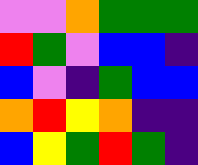[["violet", "violet", "orange", "green", "green", "green"], ["red", "green", "violet", "blue", "blue", "indigo"], ["blue", "violet", "indigo", "green", "blue", "blue"], ["orange", "red", "yellow", "orange", "indigo", "indigo"], ["blue", "yellow", "green", "red", "green", "indigo"]]